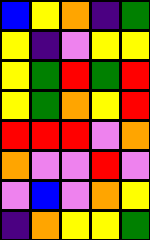[["blue", "yellow", "orange", "indigo", "green"], ["yellow", "indigo", "violet", "yellow", "yellow"], ["yellow", "green", "red", "green", "red"], ["yellow", "green", "orange", "yellow", "red"], ["red", "red", "red", "violet", "orange"], ["orange", "violet", "violet", "red", "violet"], ["violet", "blue", "violet", "orange", "yellow"], ["indigo", "orange", "yellow", "yellow", "green"]]